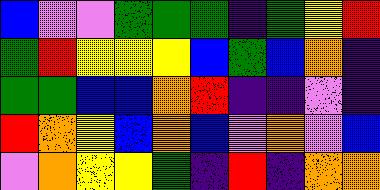[["blue", "violet", "violet", "green", "green", "green", "indigo", "green", "yellow", "red"], ["green", "red", "yellow", "yellow", "yellow", "blue", "green", "blue", "orange", "indigo"], ["green", "green", "blue", "blue", "orange", "red", "indigo", "indigo", "violet", "indigo"], ["red", "orange", "yellow", "blue", "orange", "blue", "violet", "orange", "violet", "blue"], ["violet", "orange", "yellow", "yellow", "green", "indigo", "red", "indigo", "orange", "orange"]]